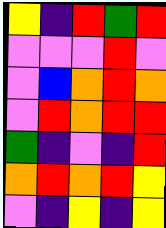[["yellow", "indigo", "red", "green", "red"], ["violet", "violet", "violet", "red", "violet"], ["violet", "blue", "orange", "red", "orange"], ["violet", "red", "orange", "red", "red"], ["green", "indigo", "violet", "indigo", "red"], ["orange", "red", "orange", "red", "yellow"], ["violet", "indigo", "yellow", "indigo", "yellow"]]